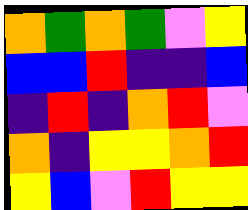[["orange", "green", "orange", "green", "violet", "yellow"], ["blue", "blue", "red", "indigo", "indigo", "blue"], ["indigo", "red", "indigo", "orange", "red", "violet"], ["orange", "indigo", "yellow", "yellow", "orange", "red"], ["yellow", "blue", "violet", "red", "yellow", "yellow"]]